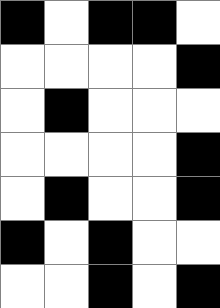[["black", "white", "black", "black", "white"], ["white", "white", "white", "white", "black"], ["white", "black", "white", "white", "white"], ["white", "white", "white", "white", "black"], ["white", "black", "white", "white", "black"], ["black", "white", "black", "white", "white"], ["white", "white", "black", "white", "black"]]